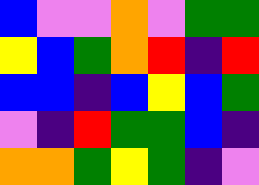[["blue", "violet", "violet", "orange", "violet", "green", "green"], ["yellow", "blue", "green", "orange", "red", "indigo", "red"], ["blue", "blue", "indigo", "blue", "yellow", "blue", "green"], ["violet", "indigo", "red", "green", "green", "blue", "indigo"], ["orange", "orange", "green", "yellow", "green", "indigo", "violet"]]